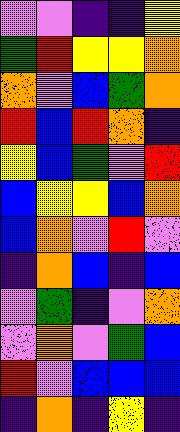[["violet", "violet", "indigo", "indigo", "yellow"], ["green", "red", "yellow", "yellow", "orange"], ["orange", "violet", "blue", "green", "orange"], ["red", "blue", "red", "orange", "indigo"], ["yellow", "blue", "green", "violet", "red"], ["blue", "yellow", "yellow", "blue", "orange"], ["blue", "orange", "violet", "red", "violet"], ["indigo", "orange", "blue", "indigo", "blue"], ["violet", "green", "indigo", "violet", "orange"], ["violet", "orange", "violet", "green", "blue"], ["red", "violet", "blue", "blue", "blue"], ["indigo", "orange", "indigo", "yellow", "indigo"]]